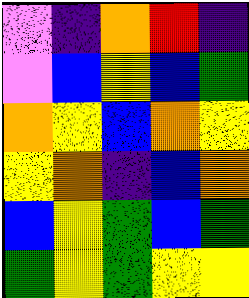[["violet", "indigo", "orange", "red", "indigo"], ["violet", "blue", "yellow", "blue", "green"], ["orange", "yellow", "blue", "orange", "yellow"], ["yellow", "orange", "indigo", "blue", "orange"], ["blue", "yellow", "green", "blue", "green"], ["green", "yellow", "green", "yellow", "yellow"]]